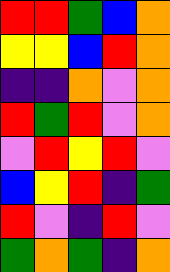[["red", "red", "green", "blue", "orange"], ["yellow", "yellow", "blue", "red", "orange"], ["indigo", "indigo", "orange", "violet", "orange"], ["red", "green", "red", "violet", "orange"], ["violet", "red", "yellow", "red", "violet"], ["blue", "yellow", "red", "indigo", "green"], ["red", "violet", "indigo", "red", "violet"], ["green", "orange", "green", "indigo", "orange"]]